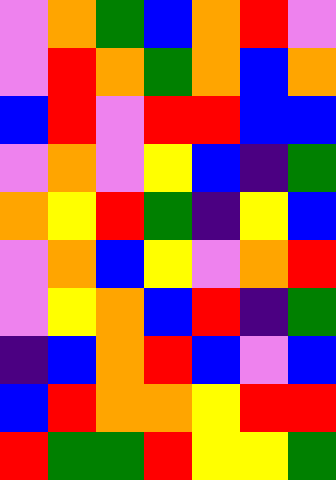[["violet", "orange", "green", "blue", "orange", "red", "violet"], ["violet", "red", "orange", "green", "orange", "blue", "orange"], ["blue", "red", "violet", "red", "red", "blue", "blue"], ["violet", "orange", "violet", "yellow", "blue", "indigo", "green"], ["orange", "yellow", "red", "green", "indigo", "yellow", "blue"], ["violet", "orange", "blue", "yellow", "violet", "orange", "red"], ["violet", "yellow", "orange", "blue", "red", "indigo", "green"], ["indigo", "blue", "orange", "red", "blue", "violet", "blue"], ["blue", "red", "orange", "orange", "yellow", "red", "red"], ["red", "green", "green", "red", "yellow", "yellow", "green"]]